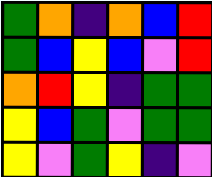[["green", "orange", "indigo", "orange", "blue", "red"], ["green", "blue", "yellow", "blue", "violet", "red"], ["orange", "red", "yellow", "indigo", "green", "green"], ["yellow", "blue", "green", "violet", "green", "green"], ["yellow", "violet", "green", "yellow", "indigo", "violet"]]